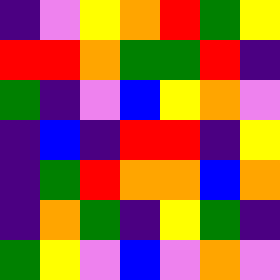[["indigo", "violet", "yellow", "orange", "red", "green", "yellow"], ["red", "red", "orange", "green", "green", "red", "indigo"], ["green", "indigo", "violet", "blue", "yellow", "orange", "violet"], ["indigo", "blue", "indigo", "red", "red", "indigo", "yellow"], ["indigo", "green", "red", "orange", "orange", "blue", "orange"], ["indigo", "orange", "green", "indigo", "yellow", "green", "indigo"], ["green", "yellow", "violet", "blue", "violet", "orange", "violet"]]